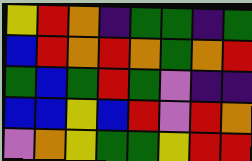[["yellow", "red", "orange", "indigo", "green", "green", "indigo", "green"], ["blue", "red", "orange", "red", "orange", "green", "orange", "red"], ["green", "blue", "green", "red", "green", "violet", "indigo", "indigo"], ["blue", "blue", "yellow", "blue", "red", "violet", "red", "orange"], ["violet", "orange", "yellow", "green", "green", "yellow", "red", "red"]]